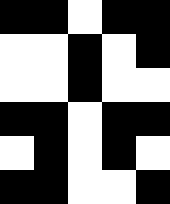[["black", "black", "white", "black", "black"], ["white", "white", "black", "white", "black"], ["white", "white", "black", "white", "white"], ["black", "black", "white", "black", "black"], ["white", "black", "white", "black", "white"], ["black", "black", "white", "white", "black"]]